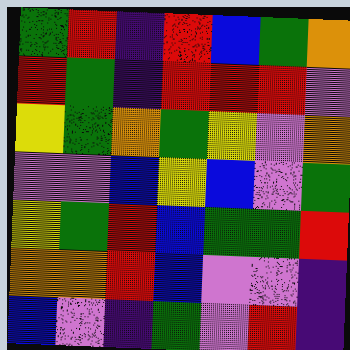[["green", "red", "indigo", "red", "blue", "green", "orange"], ["red", "green", "indigo", "red", "red", "red", "violet"], ["yellow", "green", "orange", "green", "yellow", "violet", "orange"], ["violet", "violet", "blue", "yellow", "blue", "violet", "green"], ["yellow", "green", "red", "blue", "green", "green", "red"], ["orange", "orange", "red", "blue", "violet", "violet", "indigo"], ["blue", "violet", "indigo", "green", "violet", "red", "indigo"]]